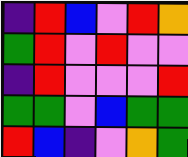[["indigo", "red", "blue", "violet", "red", "orange"], ["green", "red", "violet", "red", "violet", "violet"], ["indigo", "red", "violet", "violet", "violet", "red"], ["green", "green", "violet", "blue", "green", "green"], ["red", "blue", "indigo", "violet", "orange", "green"]]